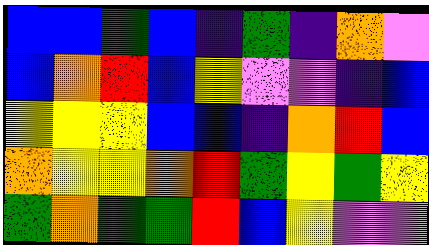[["blue", "blue", "green", "blue", "indigo", "green", "indigo", "orange", "violet"], ["blue", "orange", "red", "blue", "yellow", "violet", "violet", "indigo", "blue"], ["yellow", "yellow", "yellow", "blue", "blue", "indigo", "orange", "red", "blue"], ["orange", "yellow", "yellow", "orange", "red", "green", "yellow", "green", "yellow"], ["green", "orange", "green", "green", "red", "blue", "yellow", "violet", "violet"]]